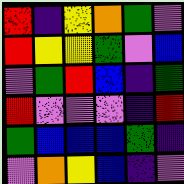[["red", "indigo", "yellow", "orange", "green", "violet"], ["red", "yellow", "yellow", "green", "violet", "blue"], ["violet", "green", "red", "blue", "indigo", "green"], ["red", "violet", "violet", "violet", "indigo", "red"], ["green", "blue", "blue", "blue", "green", "indigo"], ["violet", "orange", "yellow", "blue", "indigo", "violet"]]